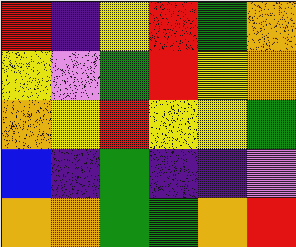[["red", "indigo", "yellow", "red", "green", "orange"], ["yellow", "violet", "green", "red", "yellow", "orange"], ["orange", "yellow", "red", "yellow", "yellow", "green"], ["blue", "indigo", "green", "indigo", "indigo", "violet"], ["orange", "orange", "green", "green", "orange", "red"]]